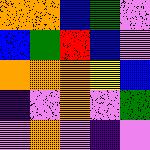[["orange", "orange", "blue", "green", "violet"], ["blue", "green", "red", "blue", "violet"], ["orange", "orange", "orange", "yellow", "blue"], ["indigo", "violet", "orange", "violet", "green"], ["violet", "orange", "violet", "indigo", "violet"]]